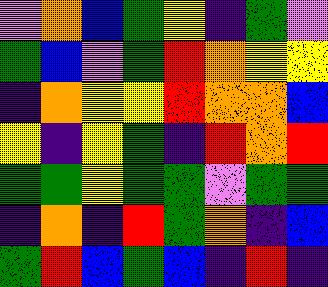[["violet", "orange", "blue", "green", "yellow", "indigo", "green", "violet"], ["green", "blue", "violet", "green", "red", "orange", "yellow", "yellow"], ["indigo", "orange", "yellow", "yellow", "red", "orange", "orange", "blue"], ["yellow", "indigo", "yellow", "green", "indigo", "red", "orange", "red"], ["green", "green", "yellow", "green", "green", "violet", "green", "green"], ["indigo", "orange", "indigo", "red", "green", "orange", "indigo", "blue"], ["green", "red", "blue", "green", "blue", "indigo", "red", "indigo"]]